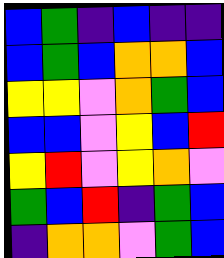[["blue", "green", "indigo", "blue", "indigo", "indigo"], ["blue", "green", "blue", "orange", "orange", "blue"], ["yellow", "yellow", "violet", "orange", "green", "blue"], ["blue", "blue", "violet", "yellow", "blue", "red"], ["yellow", "red", "violet", "yellow", "orange", "violet"], ["green", "blue", "red", "indigo", "green", "blue"], ["indigo", "orange", "orange", "violet", "green", "blue"]]